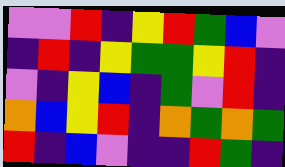[["violet", "violet", "red", "indigo", "yellow", "red", "green", "blue", "violet"], ["indigo", "red", "indigo", "yellow", "green", "green", "yellow", "red", "indigo"], ["violet", "indigo", "yellow", "blue", "indigo", "green", "violet", "red", "indigo"], ["orange", "blue", "yellow", "red", "indigo", "orange", "green", "orange", "green"], ["red", "indigo", "blue", "violet", "indigo", "indigo", "red", "green", "indigo"]]